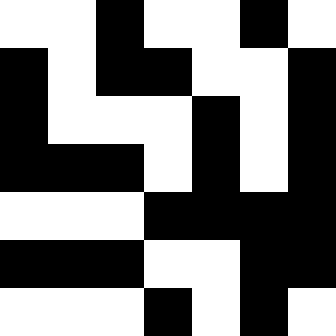[["white", "white", "black", "white", "white", "black", "white"], ["black", "white", "black", "black", "white", "white", "black"], ["black", "white", "white", "white", "black", "white", "black"], ["black", "black", "black", "white", "black", "white", "black"], ["white", "white", "white", "black", "black", "black", "black"], ["black", "black", "black", "white", "white", "black", "black"], ["white", "white", "white", "black", "white", "black", "white"]]